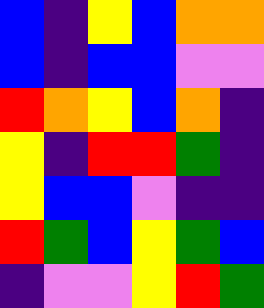[["blue", "indigo", "yellow", "blue", "orange", "orange"], ["blue", "indigo", "blue", "blue", "violet", "violet"], ["red", "orange", "yellow", "blue", "orange", "indigo"], ["yellow", "indigo", "red", "red", "green", "indigo"], ["yellow", "blue", "blue", "violet", "indigo", "indigo"], ["red", "green", "blue", "yellow", "green", "blue"], ["indigo", "violet", "violet", "yellow", "red", "green"]]